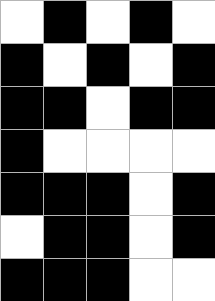[["white", "black", "white", "black", "white"], ["black", "white", "black", "white", "black"], ["black", "black", "white", "black", "black"], ["black", "white", "white", "white", "white"], ["black", "black", "black", "white", "black"], ["white", "black", "black", "white", "black"], ["black", "black", "black", "white", "white"]]